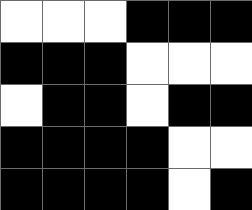[["white", "white", "white", "black", "black", "black"], ["black", "black", "black", "white", "white", "white"], ["white", "black", "black", "white", "black", "black"], ["black", "black", "black", "black", "white", "white"], ["black", "black", "black", "black", "white", "black"]]